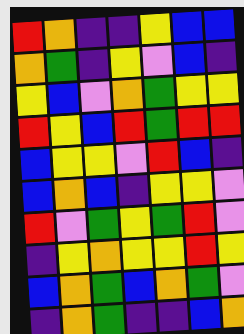[["red", "orange", "indigo", "indigo", "yellow", "blue", "blue"], ["orange", "green", "indigo", "yellow", "violet", "blue", "indigo"], ["yellow", "blue", "violet", "orange", "green", "yellow", "yellow"], ["red", "yellow", "blue", "red", "green", "red", "red"], ["blue", "yellow", "yellow", "violet", "red", "blue", "indigo"], ["blue", "orange", "blue", "indigo", "yellow", "yellow", "violet"], ["red", "violet", "green", "yellow", "green", "red", "violet"], ["indigo", "yellow", "orange", "yellow", "yellow", "red", "yellow"], ["blue", "orange", "green", "blue", "orange", "green", "violet"], ["indigo", "orange", "green", "indigo", "indigo", "blue", "orange"]]